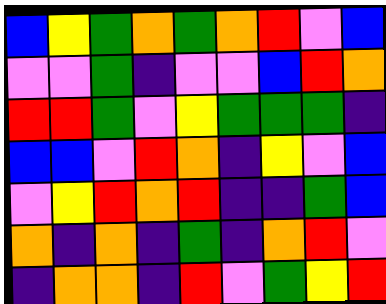[["blue", "yellow", "green", "orange", "green", "orange", "red", "violet", "blue"], ["violet", "violet", "green", "indigo", "violet", "violet", "blue", "red", "orange"], ["red", "red", "green", "violet", "yellow", "green", "green", "green", "indigo"], ["blue", "blue", "violet", "red", "orange", "indigo", "yellow", "violet", "blue"], ["violet", "yellow", "red", "orange", "red", "indigo", "indigo", "green", "blue"], ["orange", "indigo", "orange", "indigo", "green", "indigo", "orange", "red", "violet"], ["indigo", "orange", "orange", "indigo", "red", "violet", "green", "yellow", "red"]]